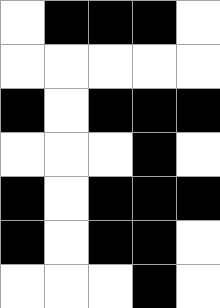[["white", "black", "black", "black", "white"], ["white", "white", "white", "white", "white"], ["black", "white", "black", "black", "black"], ["white", "white", "white", "black", "white"], ["black", "white", "black", "black", "black"], ["black", "white", "black", "black", "white"], ["white", "white", "white", "black", "white"]]